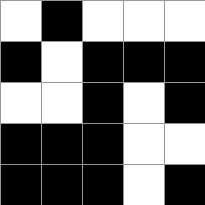[["white", "black", "white", "white", "white"], ["black", "white", "black", "black", "black"], ["white", "white", "black", "white", "black"], ["black", "black", "black", "white", "white"], ["black", "black", "black", "white", "black"]]